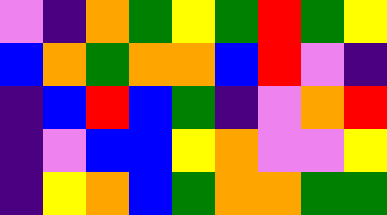[["violet", "indigo", "orange", "green", "yellow", "green", "red", "green", "yellow"], ["blue", "orange", "green", "orange", "orange", "blue", "red", "violet", "indigo"], ["indigo", "blue", "red", "blue", "green", "indigo", "violet", "orange", "red"], ["indigo", "violet", "blue", "blue", "yellow", "orange", "violet", "violet", "yellow"], ["indigo", "yellow", "orange", "blue", "green", "orange", "orange", "green", "green"]]